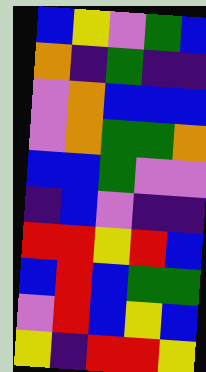[["blue", "yellow", "violet", "green", "blue"], ["orange", "indigo", "green", "indigo", "indigo"], ["violet", "orange", "blue", "blue", "blue"], ["violet", "orange", "green", "green", "orange"], ["blue", "blue", "green", "violet", "violet"], ["indigo", "blue", "violet", "indigo", "indigo"], ["red", "red", "yellow", "red", "blue"], ["blue", "red", "blue", "green", "green"], ["violet", "red", "blue", "yellow", "blue"], ["yellow", "indigo", "red", "red", "yellow"]]